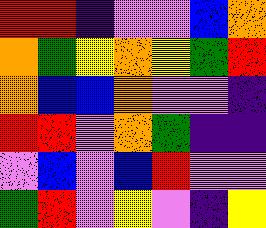[["red", "red", "indigo", "violet", "violet", "blue", "orange"], ["orange", "green", "yellow", "orange", "yellow", "green", "red"], ["orange", "blue", "blue", "orange", "violet", "violet", "indigo"], ["red", "red", "violet", "orange", "green", "indigo", "indigo"], ["violet", "blue", "violet", "blue", "red", "violet", "violet"], ["green", "red", "violet", "yellow", "violet", "indigo", "yellow"]]